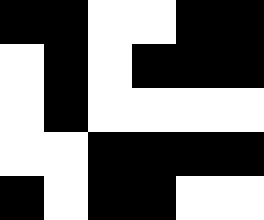[["black", "black", "white", "white", "black", "black"], ["white", "black", "white", "black", "black", "black"], ["white", "black", "white", "white", "white", "white"], ["white", "white", "black", "black", "black", "black"], ["black", "white", "black", "black", "white", "white"]]